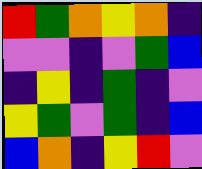[["red", "green", "orange", "yellow", "orange", "indigo"], ["violet", "violet", "indigo", "violet", "green", "blue"], ["indigo", "yellow", "indigo", "green", "indigo", "violet"], ["yellow", "green", "violet", "green", "indigo", "blue"], ["blue", "orange", "indigo", "yellow", "red", "violet"]]